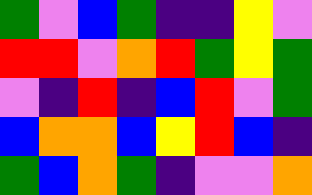[["green", "violet", "blue", "green", "indigo", "indigo", "yellow", "violet"], ["red", "red", "violet", "orange", "red", "green", "yellow", "green"], ["violet", "indigo", "red", "indigo", "blue", "red", "violet", "green"], ["blue", "orange", "orange", "blue", "yellow", "red", "blue", "indigo"], ["green", "blue", "orange", "green", "indigo", "violet", "violet", "orange"]]